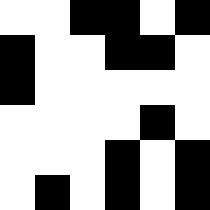[["white", "white", "black", "black", "white", "black"], ["black", "white", "white", "black", "black", "white"], ["black", "white", "white", "white", "white", "white"], ["white", "white", "white", "white", "black", "white"], ["white", "white", "white", "black", "white", "black"], ["white", "black", "white", "black", "white", "black"]]